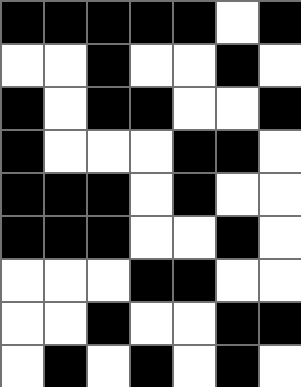[["black", "black", "black", "black", "black", "white", "black"], ["white", "white", "black", "white", "white", "black", "white"], ["black", "white", "black", "black", "white", "white", "black"], ["black", "white", "white", "white", "black", "black", "white"], ["black", "black", "black", "white", "black", "white", "white"], ["black", "black", "black", "white", "white", "black", "white"], ["white", "white", "white", "black", "black", "white", "white"], ["white", "white", "black", "white", "white", "black", "black"], ["white", "black", "white", "black", "white", "black", "white"]]